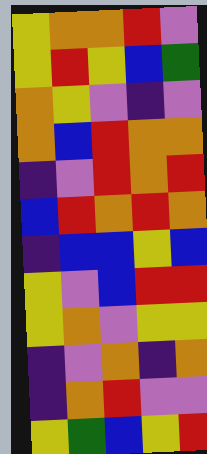[["yellow", "orange", "orange", "red", "violet"], ["yellow", "red", "yellow", "blue", "green"], ["orange", "yellow", "violet", "indigo", "violet"], ["orange", "blue", "red", "orange", "orange"], ["indigo", "violet", "red", "orange", "red"], ["blue", "red", "orange", "red", "orange"], ["indigo", "blue", "blue", "yellow", "blue"], ["yellow", "violet", "blue", "red", "red"], ["yellow", "orange", "violet", "yellow", "yellow"], ["indigo", "violet", "orange", "indigo", "orange"], ["indigo", "orange", "red", "violet", "violet"], ["yellow", "green", "blue", "yellow", "red"]]